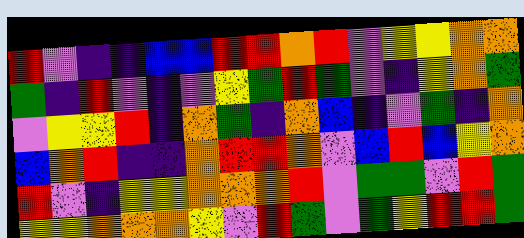[["red", "violet", "indigo", "indigo", "blue", "blue", "red", "red", "orange", "red", "violet", "yellow", "yellow", "orange", "orange"], ["green", "indigo", "red", "violet", "indigo", "violet", "yellow", "green", "red", "green", "violet", "indigo", "yellow", "orange", "green"], ["violet", "yellow", "yellow", "red", "indigo", "orange", "green", "indigo", "orange", "blue", "indigo", "violet", "green", "indigo", "orange"], ["blue", "orange", "red", "indigo", "indigo", "orange", "red", "red", "orange", "violet", "blue", "red", "blue", "yellow", "orange"], ["red", "violet", "indigo", "yellow", "yellow", "orange", "orange", "orange", "red", "violet", "green", "green", "violet", "red", "green"], ["yellow", "yellow", "orange", "orange", "orange", "yellow", "violet", "red", "green", "violet", "green", "yellow", "red", "red", "green"]]